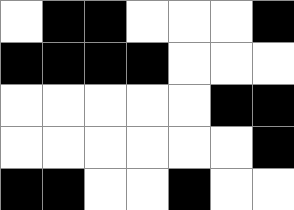[["white", "black", "black", "white", "white", "white", "black"], ["black", "black", "black", "black", "white", "white", "white"], ["white", "white", "white", "white", "white", "black", "black"], ["white", "white", "white", "white", "white", "white", "black"], ["black", "black", "white", "white", "black", "white", "white"]]